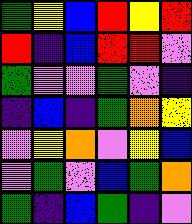[["green", "yellow", "blue", "red", "yellow", "red"], ["red", "indigo", "blue", "red", "red", "violet"], ["green", "violet", "violet", "green", "violet", "indigo"], ["indigo", "blue", "indigo", "green", "orange", "yellow"], ["violet", "yellow", "orange", "violet", "yellow", "blue"], ["violet", "green", "violet", "blue", "green", "orange"], ["green", "indigo", "blue", "green", "indigo", "violet"]]